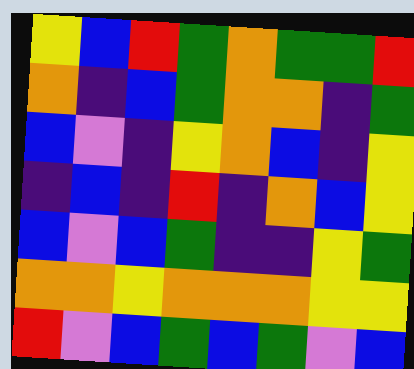[["yellow", "blue", "red", "green", "orange", "green", "green", "red"], ["orange", "indigo", "blue", "green", "orange", "orange", "indigo", "green"], ["blue", "violet", "indigo", "yellow", "orange", "blue", "indigo", "yellow"], ["indigo", "blue", "indigo", "red", "indigo", "orange", "blue", "yellow"], ["blue", "violet", "blue", "green", "indigo", "indigo", "yellow", "green"], ["orange", "orange", "yellow", "orange", "orange", "orange", "yellow", "yellow"], ["red", "violet", "blue", "green", "blue", "green", "violet", "blue"]]